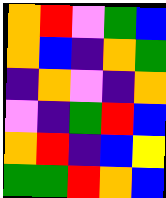[["orange", "red", "violet", "green", "blue"], ["orange", "blue", "indigo", "orange", "green"], ["indigo", "orange", "violet", "indigo", "orange"], ["violet", "indigo", "green", "red", "blue"], ["orange", "red", "indigo", "blue", "yellow"], ["green", "green", "red", "orange", "blue"]]